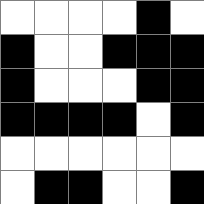[["white", "white", "white", "white", "black", "white"], ["black", "white", "white", "black", "black", "black"], ["black", "white", "white", "white", "black", "black"], ["black", "black", "black", "black", "white", "black"], ["white", "white", "white", "white", "white", "white"], ["white", "black", "black", "white", "white", "black"]]